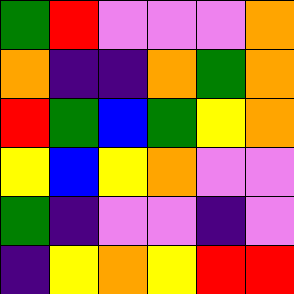[["green", "red", "violet", "violet", "violet", "orange"], ["orange", "indigo", "indigo", "orange", "green", "orange"], ["red", "green", "blue", "green", "yellow", "orange"], ["yellow", "blue", "yellow", "orange", "violet", "violet"], ["green", "indigo", "violet", "violet", "indigo", "violet"], ["indigo", "yellow", "orange", "yellow", "red", "red"]]